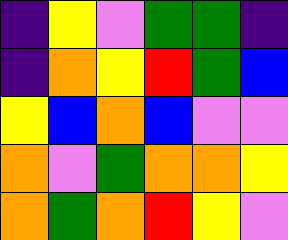[["indigo", "yellow", "violet", "green", "green", "indigo"], ["indigo", "orange", "yellow", "red", "green", "blue"], ["yellow", "blue", "orange", "blue", "violet", "violet"], ["orange", "violet", "green", "orange", "orange", "yellow"], ["orange", "green", "orange", "red", "yellow", "violet"]]